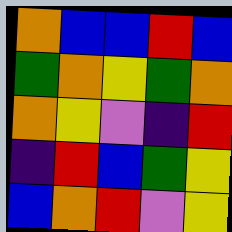[["orange", "blue", "blue", "red", "blue"], ["green", "orange", "yellow", "green", "orange"], ["orange", "yellow", "violet", "indigo", "red"], ["indigo", "red", "blue", "green", "yellow"], ["blue", "orange", "red", "violet", "yellow"]]